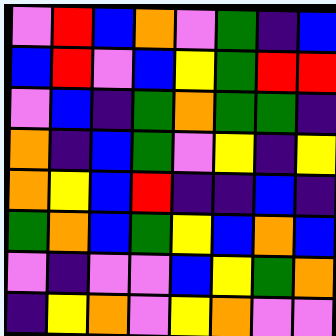[["violet", "red", "blue", "orange", "violet", "green", "indigo", "blue"], ["blue", "red", "violet", "blue", "yellow", "green", "red", "red"], ["violet", "blue", "indigo", "green", "orange", "green", "green", "indigo"], ["orange", "indigo", "blue", "green", "violet", "yellow", "indigo", "yellow"], ["orange", "yellow", "blue", "red", "indigo", "indigo", "blue", "indigo"], ["green", "orange", "blue", "green", "yellow", "blue", "orange", "blue"], ["violet", "indigo", "violet", "violet", "blue", "yellow", "green", "orange"], ["indigo", "yellow", "orange", "violet", "yellow", "orange", "violet", "violet"]]